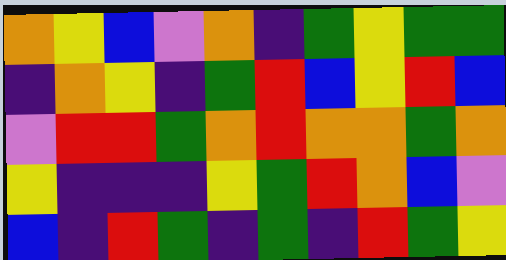[["orange", "yellow", "blue", "violet", "orange", "indigo", "green", "yellow", "green", "green"], ["indigo", "orange", "yellow", "indigo", "green", "red", "blue", "yellow", "red", "blue"], ["violet", "red", "red", "green", "orange", "red", "orange", "orange", "green", "orange"], ["yellow", "indigo", "indigo", "indigo", "yellow", "green", "red", "orange", "blue", "violet"], ["blue", "indigo", "red", "green", "indigo", "green", "indigo", "red", "green", "yellow"]]